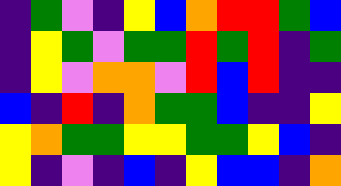[["indigo", "green", "violet", "indigo", "yellow", "blue", "orange", "red", "red", "green", "blue"], ["indigo", "yellow", "green", "violet", "green", "green", "red", "green", "red", "indigo", "green"], ["indigo", "yellow", "violet", "orange", "orange", "violet", "red", "blue", "red", "indigo", "indigo"], ["blue", "indigo", "red", "indigo", "orange", "green", "green", "blue", "indigo", "indigo", "yellow"], ["yellow", "orange", "green", "green", "yellow", "yellow", "green", "green", "yellow", "blue", "indigo"], ["yellow", "indigo", "violet", "indigo", "blue", "indigo", "yellow", "blue", "blue", "indigo", "orange"]]